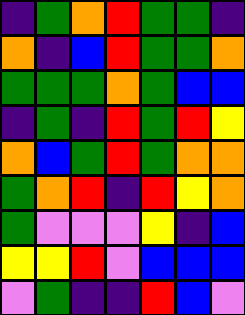[["indigo", "green", "orange", "red", "green", "green", "indigo"], ["orange", "indigo", "blue", "red", "green", "green", "orange"], ["green", "green", "green", "orange", "green", "blue", "blue"], ["indigo", "green", "indigo", "red", "green", "red", "yellow"], ["orange", "blue", "green", "red", "green", "orange", "orange"], ["green", "orange", "red", "indigo", "red", "yellow", "orange"], ["green", "violet", "violet", "violet", "yellow", "indigo", "blue"], ["yellow", "yellow", "red", "violet", "blue", "blue", "blue"], ["violet", "green", "indigo", "indigo", "red", "blue", "violet"]]